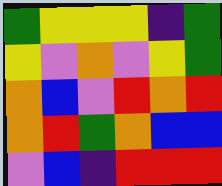[["green", "yellow", "yellow", "yellow", "indigo", "green"], ["yellow", "violet", "orange", "violet", "yellow", "green"], ["orange", "blue", "violet", "red", "orange", "red"], ["orange", "red", "green", "orange", "blue", "blue"], ["violet", "blue", "indigo", "red", "red", "red"]]